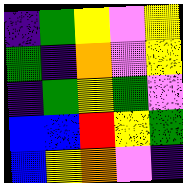[["indigo", "green", "yellow", "violet", "yellow"], ["green", "indigo", "orange", "violet", "yellow"], ["indigo", "green", "yellow", "green", "violet"], ["blue", "blue", "red", "yellow", "green"], ["blue", "yellow", "orange", "violet", "indigo"]]